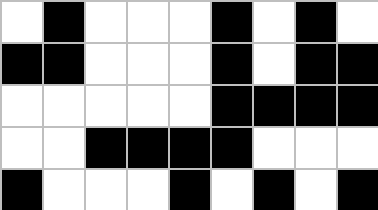[["white", "black", "white", "white", "white", "black", "white", "black", "white"], ["black", "black", "white", "white", "white", "black", "white", "black", "black"], ["white", "white", "white", "white", "white", "black", "black", "black", "black"], ["white", "white", "black", "black", "black", "black", "white", "white", "white"], ["black", "white", "white", "white", "black", "white", "black", "white", "black"]]